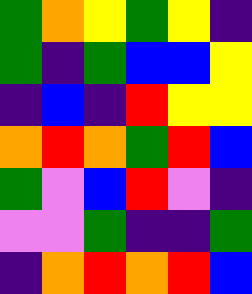[["green", "orange", "yellow", "green", "yellow", "indigo"], ["green", "indigo", "green", "blue", "blue", "yellow"], ["indigo", "blue", "indigo", "red", "yellow", "yellow"], ["orange", "red", "orange", "green", "red", "blue"], ["green", "violet", "blue", "red", "violet", "indigo"], ["violet", "violet", "green", "indigo", "indigo", "green"], ["indigo", "orange", "red", "orange", "red", "blue"]]